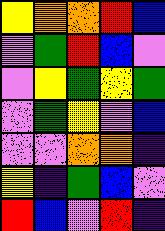[["yellow", "orange", "orange", "red", "blue"], ["violet", "green", "red", "blue", "violet"], ["violet", "yellow", "green", "yellow", "green"], ["violet", "green", "yellow", "violet", "blue"], ["violet", "violet", "orange", "orange", "indigo"], ["yellow", "indigo", "green", "blue", "violet"], ["red", "blue", "violet", "red", "indigo"]]